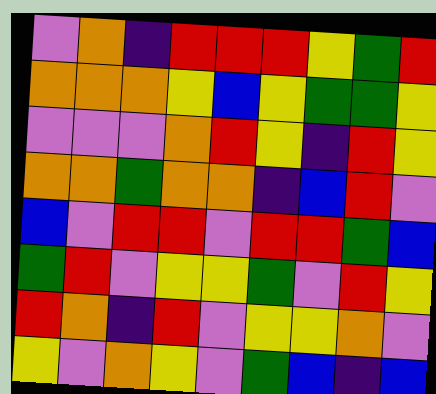[["violet", "orange", "indigo", "red", "red", "red", "yellow", "green", "red"], ["orange", "orange", "orange", "yellow", "blue", "yellow", "green", "green", "yellow"], ["violet", "violet", "violet", "orange", "red", "yellow", "indigo", "red", "yellow"], ["orange", "orange", "green", "orange", "orange", "indigo", "blue", "red", "violet"], ["blue", "violet", "red", "red", "violet", "red", "red", "green", "blue"], ["green", "red", "violet", "yellow", "yellow", "green", "violet", "red", "yellow"], ["red", "orange", "indigo", "red", "violet", "yellow", "yellow", "orange", "violet"], ["yellow", "violet", "orange", "yellow", "violet", "green", "blue", "indigo", "blue"]]